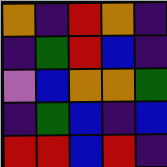[["orange", "indigo", "red", "orange", "indigo"], ["indigo", "green", "red", "blue", "indigo"], ["violet", "blue", "orange", "orange", "green"], ["indigo", "green", "blue", "indigo", "blue"], ["red", "red", "blue", "red", "indigo"]]